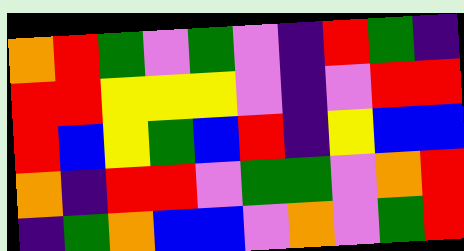[["orange", "red", "green", "violet", "green", "violet", "indigo", "red", "green", "indigo"], ["red", "red", "yellow", "yellow", "yellow", "violet", "indigo", "violet", "red", "red"], ["red", "blue", "yellow", "green", "blue", "red", "indigo", "yellow", "blue", "blue"], ["orange", "indigo", "red", "red", "violet", "green", "green", "violet", "orange", "red"], ["indigo", "green", "orange", "blue", "blue", "violet", "orange", "violet", "green", "red"]]